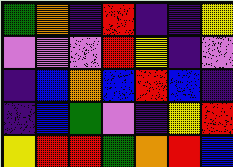[["green", "orange", "indigo", "red", "indigo", "indigo", "yellow"], ["violet", "violet", "violet", "red", "yellow", "indigo", "violet"], ["indigo", "blue", "orange", "blue", "red", "blue", "indigo"], ["indigo", "blue", "green", "violet", "indigo", "yellow", "red"], ["yellow", "red", "red", "green", "orange", "red", "blue"]]